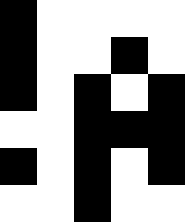[["black", "white", "white", "white", "white"], ["black", "white", "white", "black", "white"], ["black", "white", "black", "white", "black"], ["white", "white", "black", "black", "black"], ["black", "white", "black", "white", "black"], ["white", "white", "black", "white", "white"]]